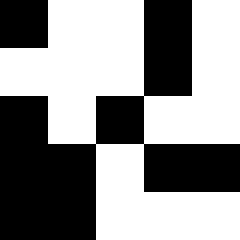[["black", "white", "white", "black", "white"], ["white", "white", "white", "black", "white"], ["black", "white", "black", "white", "white"], ["black", "black", "white", "black", "black"], ["black", "black", "white", "white", "white"]]